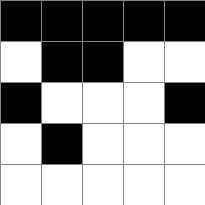[["black", "black", "black", "black", "black"], ["white", "black", "black", "white", "white"], ["black", "white", "white", "white", "black"], ["white", "black", "white", "white", "white"], ["white", "white", "white", "white", "white"]]